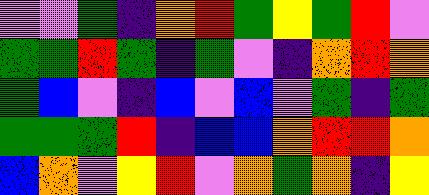[["violet", "violet", "green", "indigo", "orange", "red", "green", "yellow", "green", "red", "violet"], ["green", "green", "red", "green", "indigo", "green", "violet", "indigo", "orange", "red", "orange"], ["green", "blue", "violet", "indigo", "blue", "violet", "blue", "violet", "green", "indigo", "green"], ["green", "green", "green", "red", "indigo", "blue", "blue", "orange", "red", "red", "orange"], ["blue", "orange", "violet", "yellow", "red", "violet", "orange", "green", "orange", "indigo", "yellow"]]